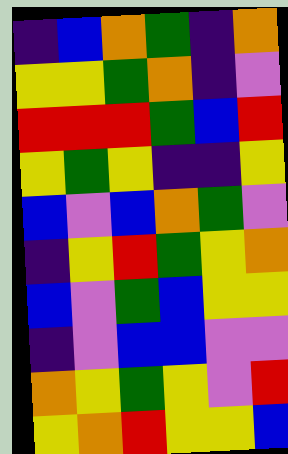[["indigo", "blue", "orange", "green", "indigo", "orange"], ["yellow", "yellow", "green", "orange", "indigo", "violet"], ["red", "red", "red", "green", "blue", "red"], ["yellow", "green", "yellow", "indigo", "indigo", "yellow"], ["blue", "violet", "blue", "orange", "green", "violet"], ["indigo", "yellow", "red", "green", "yellow", "orange"], ["blue", "violet", "green", "blue", "yellow", "yellow"], ["indigo", "violet", "blue", "blue", "violet", "violet"], ["orange", "yellow", "green", "yellow", "violet", "red"], ["yellow", "orange", "red", "yellow", "yellow", "blue"]]